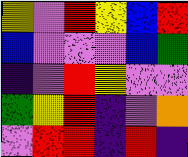[["yellow", "violet", "red", "yellow", "blue", "red"], ["blue", "violet", "violet", "violet", "blue", "green"], ["indigo", "violet", "red", "yellow", "violet", "violet"], ["green", "yellow", "red", "indigo", "violet", "orange"], ["violet", "red", "red", "indigo", "red", "indigo"]]